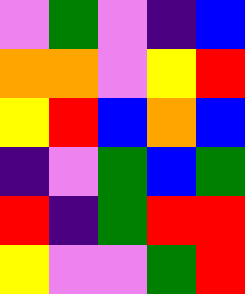[["violet", "green", "violet", "indigo", "blue"], ["orange", "orange", "violet", "yellow", "red"], ["yellow", "red", "blue", "orange", "blue"], ["indigo", "violet", "green", "blue", "green"], ["red", "indigo", "green", "red", "red"], ["yellow", "violet", "violet", "green", "red"]]